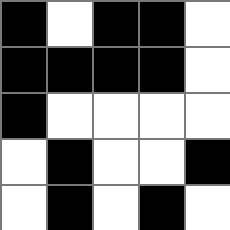[["black", "white", "black", "black", "white"], ["black", "black", "black", "black", "white"], ["black", "white", "white", "white", "white"], ["white", "black", "white", "white", "black"], ["white", "black", "white", "black", "white"]]